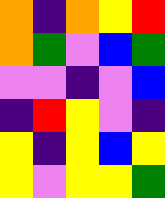[["orange", "indigo", "orange", "yellow", "red"], ["orange", "green", "violet", "blue", "green"], ["violet", "violet", "indigo", "violet", "blue"], ["indigo", "red", "yellow", "violet", "indigo"], ["yellow", "indigo", "yellow", "blue", "yellow"], ["yellow", "violet", "yellow", "yellow", "green"]]